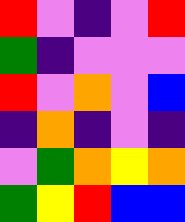[["red", "violet", "indigo", "violet", "red"], ["green", "indigo", "violet", "violet", "violet"], ["red", "violet", "orange", "violet", "blue"], ["indigo", "orange", "indigo", "violet", "indigo"], ["violet", "green", "orange", "yellow", "orange"], ["green", "yellow", "red", "blue", "blue"]]